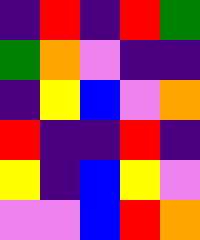[["indigo", "red", "indigo", "red", "green"], ["green", "orange", "violet", "indigo", "indigo"], ["indigo", "yellow", "blue", "violet", "orange"], ["red", "indigo", "indigo", "red", "indigo"], ["yellow", "indigo", "blue", "yellow", "violet"], ["violet", "violet", "blue", "red", "orange"]]